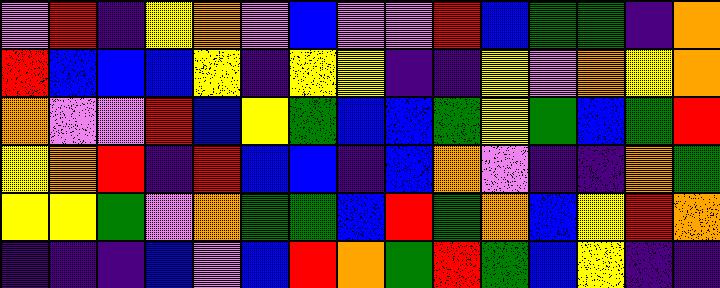[["violet", "red", "indigo", "yellow", "orange", "violet", "blue", "violet", "violet", "red", "blue", "green", "green", "indigo", "orange"], ["red", "blue", "blue", "blue", "yellow", "indigo", "yellow", "yellow", "indigo", "indigo", "yellow", "violet", "orange", "yellow", "orange"], ["orange", "violet", "violet", "red", "blue", "yellow", "green", "blue", "blue", "green", "yellow", "green", "blue", "green", "red"], ["yellow", "orange", "red", "indigo", "red", "blue", "blue", "indigo", "blue", "orange", "violet", "indigo", "indigo", "orange", "green"], ["yellow", "yellow", "green", "violet", "orange", "green", "green", "blue", "red", "green", "orange", "blue", "yellow", "red", "orange"], ["indigo", "indigo", "indigo", "blue", "violet", "blue", "red", "orange", "green", "red", "green", "blue", "yellow", "indigo", "indigo"]]